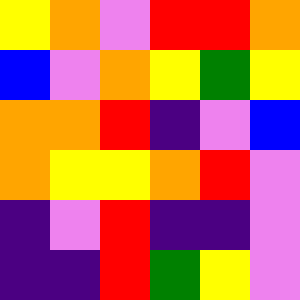[["yellow", "orange", "violet", "red", "red", "orange"], ["blue", "violet", "orange", "yellow", "green", "yellow"], ["orange", "orange", "red", "indigo", "violet", "blue"], ["orange", "yellow", "yellow", "orange", "red", "violet"], ["indigo", "violet", "red", "indigo", "indigo", "violet"], ["indigo", "indigo", "red", "green", "yellow", "violet"]]